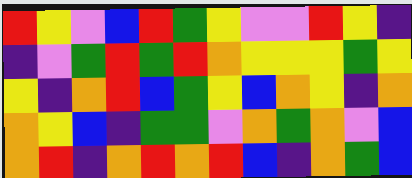[["red", "yellow", "violet", "blue", "red", "green", "yellow", "violet", "violet", "red", "yellow", "indigo"], ["indigo", "violet", "green", "red", "green", "red", "orange", "yellow", "yellow", "yellow", "green", "yellow"], ["yellow", "indigo", "orange", "red", "blue", "green", "yellow", "blue", "orange", "yellow", "indigo", "orange"], ["orange", "yellow", "blue", "indigo", "green", "green", "violet", "orange", "green", "orange", "violet", "blue"], ["orange", "red", "indigo", "orange", "red", "orange", "red", "blue", "indigo", "orange", "green", "blue"]]